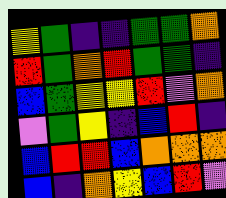[["yellow", "green", "indigo", "indigo", "green", "green", "orange"], ["red", "green", "orange", "red", "green", "green", "indigo"], ["blue", "green", "yellow", "yellow", "red", "violet", "orange"], ["violet", "green", "yellow", "indigo", "blue", "red", "indigo"], ["blue", "red", "red", "blue", "orange", "orange", "orange"], ["blue", "indigo", "orange", "yellow", "blue", "red", "violet"]]